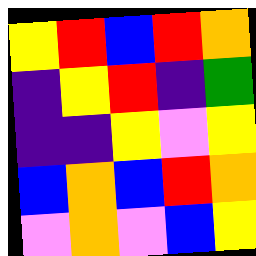[["yellow", "red", "blue", "red", "orange"], ["indigo", "yellow", "red", "indigo", "green"], ["indigo", "indigo", "yellow", "violet", "yellow"], ["blue", "orange", "blue", "red", "orange"], ["violet", "orange", "violet", "blue", "yellow"]]